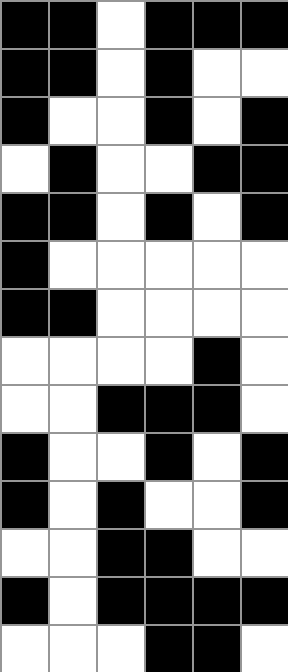[["black", "black", "white", "black", "black", "black"], ["black", "black", "white", "black", "white", "white"], ["black", "white", "white", "black", "white", "black"], ["white", "black", "white", "white", "black", "black"], ["black", "black", "white", "black", "white", "black"], ["black", "white", "white", "white", "white", "white"], ["black", "black", "white", "white", "white", "white"], ["white", "white", "white", "white", "black", "white"], ["white", "white", "black", "black", "black", "white"], ["black", "white", "white", "black", "white", "black"], ["black", "white", "black", "white", "white", "black"], ["white", "white", "black", "black", "white", "white"], ["black", "white", "black", "black", "black", "black"], ["white", "white", "white", "black", "black", "white"]]